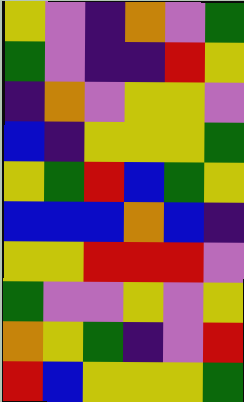[["yellow", "violet", "indigo", "orange", "violet", "green"], ["green", "violet", "indigo", "indigo", "red", "yellow"], ["indigo", "orange", "violet", "yellow", "yellow", "violet"], ["blue", "indigo", "yellow", "yellow", "yellow", "green"], ["yellow", "green", "red", "blue", "green", "yellow"], ["blue", "blue", "blue", "orange", "blue", "indigo"], ["yellow", "yellow", "red", "red", "red", "violet"], ["green", "violet", "violet", "yellow", "violet", "yellow"], ["orange", "yellow", "green", "indigo", "violet", "red"], ["red", "blue", "yellow", "yellow", "yellow", "green"]]